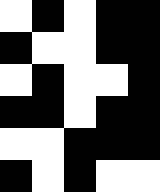[["white", "black", "white", "black", "black"], ["black", "white", "white", "black", "black"], ["white", "black", "white", "white", "black"], ["black", "black", "white", "black", "black"], ["white", "white", "black", "black", "black"], ["black", "white", "black", "white", "white"]]